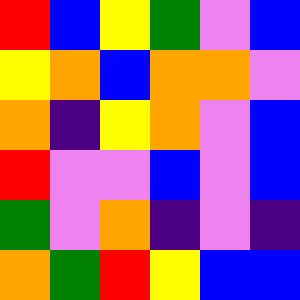[["red", "blue", "yellow", "green", "violet", "blue"], ["yellow", "orange", "blue", "orange", "orange", "violet"], ["orange", "indigo", "yellow", "orange", "violet", "blue"], ["red", "violet", "violet", "blue", "violet", "blue"], ["green", "violet", "orange", "indigo", "violet", "indigo"], ["orange", "green", "red", "yellow", "blue", "blue"]]